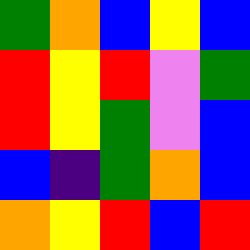[["green", "orange", "blue", "yellow", "blue"], ["red", "yellow", "red", "violet", "green"], ["red", "yellow", "green", "violet", "blue"], ["blue", "indigo", "green", "orange", "blue"], ["orange", "yellow", "red", "blue", "red"]]